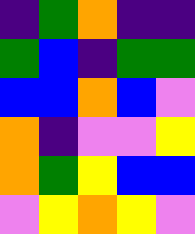[["indigo", "green", "orange", "indigo", "indigo"], ["green", "blue", "indigo", "green", "green"], ["blue", "blue", "orange", "blue", "violet"], ["orange", "indigo", "violet", "violet", "yellow"], ["orange", "green", "yellow", "blue", "blue"], ["violet", "yellow", "orange", "yellow", "violet"]]